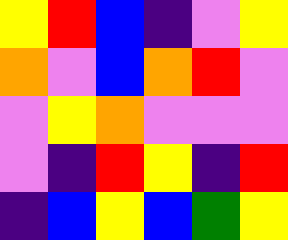[["yellow", "red", "blue", "indigo", "violet", "yellow"], ["orange", "violet", "blue", "orange", "red", "violet"], ["violet", "yellow", "orange", "violet", "violet", "violet"], ["violet", "indigo", "red", "yellow", "indigo", "red"], ["indigo", "blue", "yellow", "blue", "green", "yellow"]]